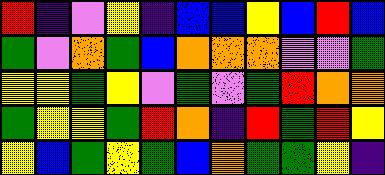[["red", "indigo", "violet", "yellow", "indigo", "blue", "blue", "yellow", "blue", "red", "blue"], ["green", "violet", "orange", "green", "blue", "orange", "orange", "orange", "violet", "violet", "green"], ["yellow", "yellow", "green", "yellow", "violet", "green", "violet", "green", "red", "orange", "orange"], ["green", "yellow", "yellow", "green", "red", "orange", "indigo", "red", "green", "red", "yellow"], ["yellow", "blue", "green", "yellow", "green", "blue", "orange", "green", "green", "yellow", "indigo"]]